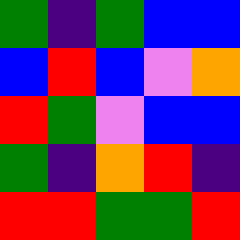[["green", "indigo", "green", "blue", "blue"], ["blue", "red", "blue", "violet", "orange"], ["red", "green", "violet", "blue", "blue"], ["green", "indigo", "orange", "red", "indigo"], ["red", "red", "green", "green", "red"]]